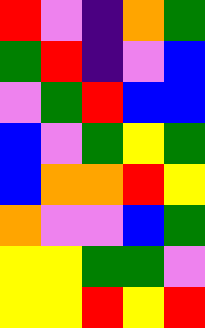[["red", "violet", "indigo", "orange", "green"], ["green", "red", "indigo", "violet", "blue"], ["violet", "green", "red", "blue", "blue"], ["blue", "violet", "green", "yellow", "green"], ["blue", "orange", "orange", "red", "yellow"], ["orange", "violet", "violet", "blue", "green"], ["yellow", "yellow", "green", "green", "violet"], ["yellow", "yellow", "red", "yellow", "red"]]